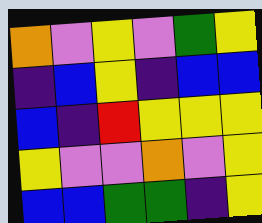[["orange", "violet", "yellow", "violet", "green", "yellow"], ["indigo", "blue", "yellow", "indigo", "blue", "blue"], ["blue", "indigo", "red", "yellow", "yellow", "yellow"], ["yellow", "violet", "violet", "orange", "violet", "yellow"], ["blue", "blue", "green", "green", "indigo", "yellow"]]